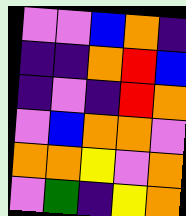[["violet", "violet", "blue", "orange", "indigo"], ["indigo", "indigo", "orange", "red", "blue"], ["indigo", "violet", "indigo", "red", "orange"], ["violet", "blue", "orange", "orange", "violet"], ["orange", "orange", "yellow", "violet", "orange"], ["violet", "green", "indigo", "yellow", "orange"]]